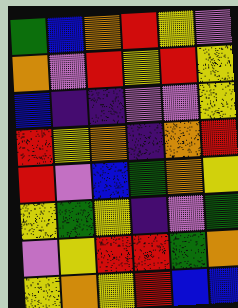[["green", "blue", "orange", "red", "yellow", "violet"], ["orange", "violet", "red", "yellow", "red", "yellow"], ["blue", "indigo", "indigo", "violet", "violet", "yellow"], ["red", "yellow", "orange", "indigo", "orange", "red"], ["red", "violet", "blue", "green", "orange", "yellow"], ["yellow", "green", "yellow", "indigo", "violet", "green"], ["violet", "yellow", "red", "red", "green", "orange"], ["yellow", "orange", "yellow", "red", "blue", "blue"]]